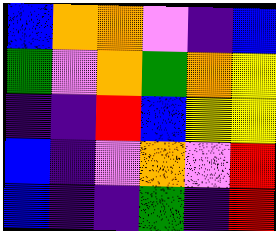[["blue", "orange", "orange", "violet", "indigo", "blue"], ["green", "violet", "orange", "green", "orange", "yellow"], ["indigo", "indigo", "red", "blue", "yellow", "yellow"], ["blue", "indigo", "violet", "orange", "violet", "red"], ["blue", "indigo", "indigo", "green", "indigo", "red"]]